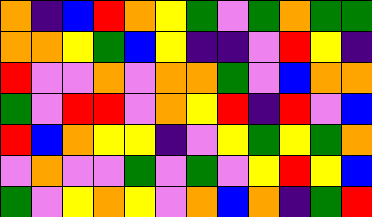[["orange", "indigo", "blue", "red", "orange", "yellow", "green", "violet", "green", "orange", "green", "green"], ["orange", "orange", "yellow", "green", "blue", "yellow", "indigo", "indigo", "violet", "red", "yellow", "indigo"], ["red", "violet", "violet", "orange", "violet", "orange", "orange", "green", "violet", "blue", "orange", "orange"], ["green", "violet", "red", "red", "violet", "orange", "yellow", "red", "indigo", "red", "violet", "blue"], ["red", "blue", "orange", "yellow", "yellow", "indigo", "violet", "yellow", "green", "yellow", "green", "orange"], ["violet", "orange", "violet", "violet", "green", "violet", "green", "violet", "yellow", "red", "yellow", "blue"], ["green", "violet", "yellow", "orange", "yellow", "violet", "orange", "blue", "orange", "indigo", "green", "red"]]